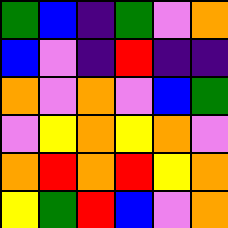[["green", "blue", "indigo", "green", "violet", "orange"], ["blue", "violet", "indigo", "red", "indigo", "indigo"], ["orange", "violet", "orange", "violet", "blue", "green"], ["violet", "yellow", "orange", "yellow", "orange", "violet"], ["orange", "red", "orange", "red", "yellow", "orange"], ["yellow", "green", "red", "blue", "violet", "orange"]]